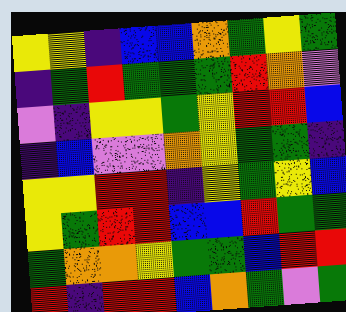[["yellow", "yellow", "indigo", "blue", "blue", "orange", "green", "yellow", "green"], ["indigo", "green", "red", "green", "green", "green", "red", "orange", "violet"], ["violet", "indigo", "yellow", "yellow", "green", "yellow", "red", "red", "blue"], ["indigo", "blue", "violet", "violet", "orange", "yellow", "green", "green", "indigo"], ["yellow", "yellow", "red", "red", "indigo", "yellow", "green", "yellow", "blue"], ["yellow", "green", "red", "red", "blue", "blue", "red", "green", "green"], ["green", "orange", "orange", "yellow", "green", "green", "blue", "red", "red"], ["red", "indigo", "red", "red", "blue", "orange", "green", "violet", "green"]]